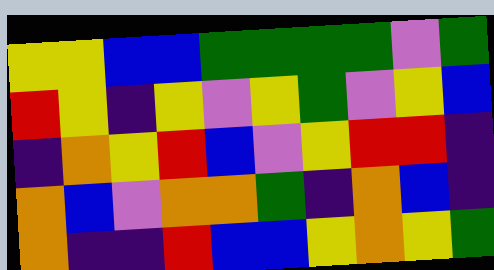[["yellow", "yellow", "blue", "blue", "green", "green", "green", "green", "violet", "green"], ["red", "yellow", "indigo", "yellow", "violet", "yellow", "green", "violet", "yellow", "blue"], ["indigo", "orange", "yellow", "red", "blue", "violet", "yellow", "red", "red", "indigo"], ["orange", "blue", "violet", "orange", "orange", "green", "indigo", "orange", "blue", "indigo"], ["orange", "indigo", "indigo", "red", "blue", "blue", "yellow", "orange", "yellow", "green"]]